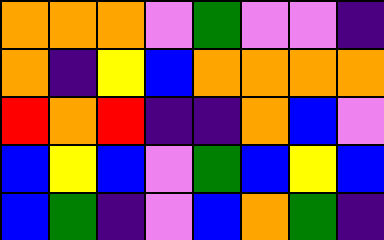[["orange", "orange", "orange", "violet", "green", "violet", "violet", "indigo"], ["orange", "indigo", "yellow", "blue", "orange", "orange", "orange", "orange"], ["red", "orange", "red", "indigo", "indigo", "orange", "blue", "violet"], ["blue", "yellow", "blue", "violet", "green", "blue", "yellow", "blue"], ["blue", "green", "indigo", "violet", "blue", "orange", "green", "indigo"]]